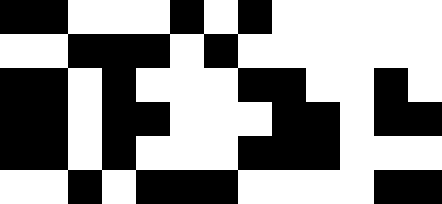[["black", "black", "white", "white", "white", "black", "white", "black", "white", "white", "white", "white", "white"], ["white", "white", "black", "black", "black", "white", "black", "white", "white", "white", "white", "white", "white"], ["black", "black", "white", "black", "white", "white", "white", "black", "black", "white", "white", "black", "white"], ["black", "black", "white", "black", "black", "white", "white", "white", "black", "black", "white", "black", "black"], ["black", "black", "white", "black", "white", "white", "white", "black", "black", "black", "white", "white", "white"], ["white", "white", "black", "white", "black", "black", "black", "white", "white", "white", "white", "black", "black"]]